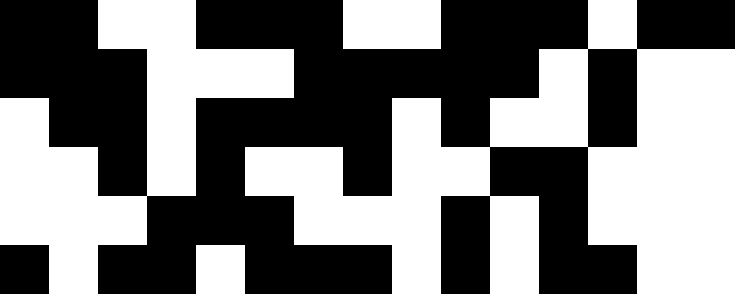[["black", "black", "white", "white", "black", "black", "black", "white", "white", "black", "black", "black", "white", "black", "black"], ["black", "black", "black", "white", "white", "white", "black", "black", "black", "black", "black", "white", "black", "white", "white"], ["white", "black", "black", "white", "black", "black", "black", "black", "white", "black", "white", "white", "black", "white", "white"], ["white", "white", "black", "white", "black", "white", "white", "black", "white", "white", "black", "black", "white", "white", "white"], ["white", "white", "white", "black", "black", "black", "white", "white", "white", "black", "white", "black", "white", "white", "white"], ["black", "white", "black", "black", "white", "black", "black", "black", "white", "black", "white", "black", "black", "white", "white"]]